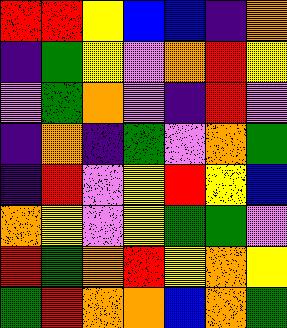[["red", "red", "yellow", "blue", "blue", "indigo", "orange"], ["indigo", "green", "yellow", "violet", "orange", "red", "yellow"], ["violet", "green", "orange", "violet", "indigo", "red", "violet"], ["indigo", "orange", "indigo", "green", "violet", "orange", "green"], ["indigo", "red", "violet", "yellow", "red", "yellow", "blue"], ["orange", "yellow", "violet", "yellow", "green", "green", "violet"], ["red", "green", "orange", "red", "yellow", "orange", "yellow"], ["green", "red", "orange", "orange", "blue", "orange", "green"]]